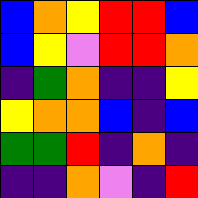[["blue", "orange", "yellow", "red", "red", "blue"], ["blue", "yellow", "violet", "red", "red", "orange"], ["indigo", "green", "orange", "indigo", "indigo", "yellow"], ["yellow", "orange", "orange", "blue", "indigo", "blue"], ["green", "green", "red", "indigo", "orange", "indigo"], ["indigo", "indigo", "orange", "violet", "indigo", "red"]]